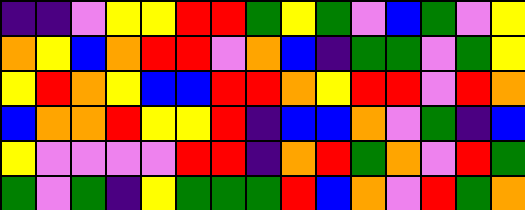[["indigo", "indigo", "violet", "yellow", "yellow", "red", "red", "green", "yellow", "green", "violet", "blue", "green", "violet", "yellow"], ["orange", "yellow", "blue", "orange", "red", "red", "violet", "orange", "blue", "indigo", "green", "green", "violet", "green", "yellow"], ["yellow", "red", "orange", "yellow", "blue", "blue", "red", "red", "orange", "yellow", "red", "red", "violet", "red", "orange"], ["blue", "orange", "orange", "red", "yellow", "yellow", "red", "indigo", "blue", "blue", "orange", "violet", "green", "indigo", "blue"], ["yellow", "violet", "violet", "violet", "violet", "red", "red", "indigo", "orange", "red", "green", "orange", "violet", "red", "green"], ["green", "violet", "green", "indigo", "yellow", "green", "green", "green", "red", "blue", "orange", "violet", "red", "green", "orange"]]